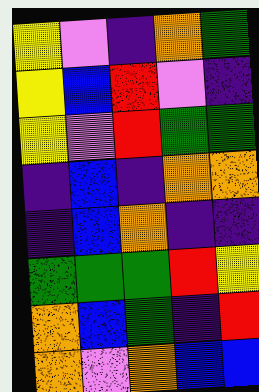[["yellow", "violet", "indigo", "orange", "green"], ["yellow", "blue", "red", "violet", "indigo"], ["yellow", "violet", "red", "green", "green"], ["indigo", "blue", "indigo", "orange", "orange"], ["indigo", "blue", "orange", "indigo", "indigo"], ["green", "green", "green", "red", "yellow"], ["orange", "blue", "green", "indigo", "red"], ["orange", "violet", "orange", "blue", "blue"]]